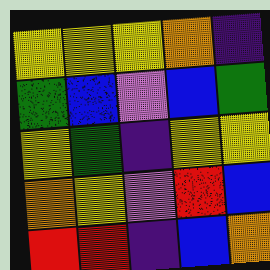[["yellow", "yellow", "yellow", "orange", "indigo"], ["green", "blue", "violet", "blue", "green"], ["yellow", "green", "indigo", "yellow", "yellow"], ["orange", "yellow", "violet", "red", "blue"], ["red", "red", "indigo", "blue", "orange"]]